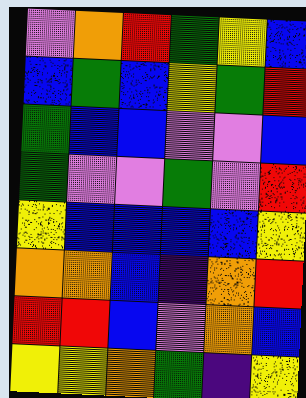[["violet", "orange", "red", "green", "yellow", "blue"], ["blue", "green", "blue", "yellow", "green", "red"], ["green", "blue", "blue", "violet", "violet", "blue"], ["green", "violet", "violet", "green", "violet", "red"], ["yellow", "blue", "blue", "blue", "blue", "yellow"], ["orange", "orange", "blue", "indigo", "orange", "red"], ["red", "red", "blue", "violet", "orange", "blue"], ["yellow", "yellow", "orange", "green", "indigo", "yellow"]]